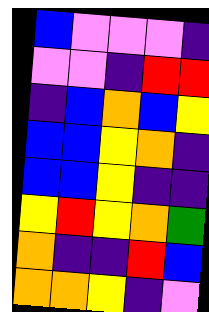[["blue", "violet", "violet", "violet", "indigo"], ["violet", "violet", "indigo", "red", "red"], ["indigo", "blue", "orange", "blue", "yellow"], ["blue", "blue", "yellow", "orange", "indigo"], ["blue", "blue", "yellow", "indigo", "indigo"], ["yellow", "red", "yellow", "orange", "green"], ["orange", "indigo", "indigo", "red", "blue"], ["orange", "orange", "yellow", "indigo", "violet"]]